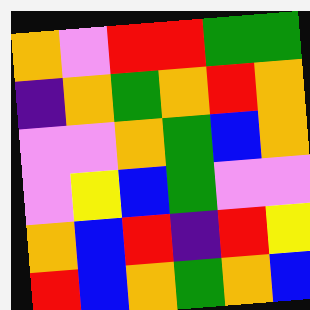[["orange", "violet", "red", "red", "green", "green"], ["indigo", "orange", "green", "orange", "red", "orange"], ["violet", "violet", "orange", "green", "blue", "orange"], ["violet", "yellow", "blue", "green", "violet", "violet"], ["orange", "blue", "red", "indigo", "red", "yellow"], ["red", "blue", "orange", "green", "orange", "blue"]]